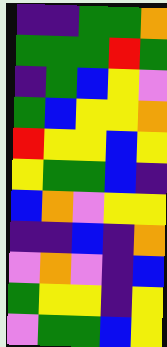[["indigo", "indigo", "green", "green", "orange"], ["green", "green", "green", "red", "green"], ["indigo", "green", "blue", "yellow", "violet"], ["green", "blue", "yellow", "yellow", "orange"], ["red", "yellow", "yellow", "blue", "yellow"], ["yellow", "green", "green", "blue", "indigo"], ["blue", "orange", "violet", "yellow", "yellow"], ["indigo", "indigo", "blue", "indigo", "orange"], ["violet", "orange", "violet", "indigo", "blue"], ["green", "yellow", "yellow", "indigo", "yellow"], ["violet", "green", "green", "blue", "yellow"]]